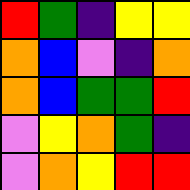[["red", "green", "indigo", "yellow", "yellow"], ["orange", "blue", "violet", "indigo", "orange"], ["orange", "blue", "green", "green", "red"], ["violet", "yellow", "orange", "green", "indigo"], ["violet", "orange", "yellow", "red", "red"]]